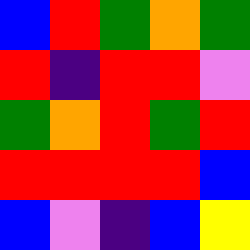[["blue", "red", "green", "orange", "green"], ["red", "indigo", "red", "red", "violet"], ["green", "orange", "red", "green", "red"], ["red", "red", "red", "red", "blue"], ["blue", "violet", "indigo", "blue", "yellow"]]